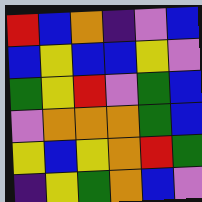[["red", "blue", "orange", "indigo", "violet", "blue"], ["blue", "yellow", "blue", "blue", "yellow", "violet"], ["green", "yellow", "red", "violet", "green", "blue"], ["violet", "orange", "orange", "orange", "green", "blue"], ["yellow", "blue", "yellow", "orange", "red", "green"], ["indigo", "yellow", "green", "orange", "blue", "violet"]]